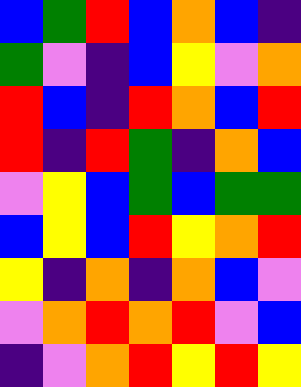[["blue", "green", "red", "blue", "orange", "blue", "indigo"], ["green", "violet", "indigo", "blue", "yellow", "violet", "orange"], ["red", "blue", "indigo", "red", "orange", "blue", "red"], ["red", "indigo", "red", "green", "indigo", "orange", "blue"], ["violet", "yellow", "blue", "green", "blue", "green", "green"], ["blue", "yellow", "blue", "red", "yellow", "orange", "red"], ["yellow", "indigo", "orange", "indigo", "orange", "blue", "violet"], ["violet", "orange", "red", "orange", "red", "violet", "blue"], ["indigo", "violet", "orange", "red", "yellow", "red", "yellow"]]